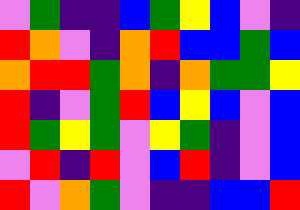[["violet", "green", "indigo", "indigo", "blue", "green", "yellow", "blue", "violet", "indigo"], ["red", "orange", "violet", "indigo", "orange", "red", "blue", "blue", "green", "blue"], ["orange", "red", "red", "green", "orange", "indigo", "orange", "green", "green", "yellow"], ["red", "indigo", "violet", "green", "red", "blue", "yellow", "blue", "violet", "blue"], ["red", "green", "yellow", "green", "violet", "yellow", "green", "indigo", "violet", "blue"], ["violet", "red", "indigo", "red", "violet", "blue", "red", "indigo", "violet", "blue"], ["red", "violet", "orange", "green", "violet", "indigo", "indigo", "blue", "blue", "red"]]